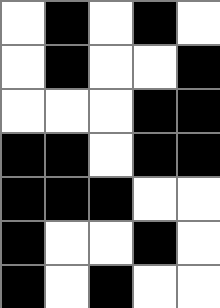[["white", "black", "white", "black", "white"], ["white", "black", "white", "white", "black"], ["white", "white", "white", "black", "black"], ["black", "black", "white", "black", "black"], ["black", "black", "black", "white", "white"], ["black", "white", "white", "black", "white"], ["black", "white", "black", "white", "white"]]